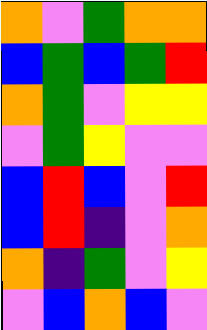[["orange", "violet", "green", "orange", "orange"], ["blue", "green", "blue", "green", "red"], ["orange", "green", "violet", "yellow", "yellow"], ["violet", "green", "yellow", "violet", "violet"], ["blue", "red", "blue", "violet", "red"], ["blue", "red", "indigo", "violet", "orange"], ["orange", "indigo", "green", "violet", "yellow"], ["violet", "blue", "orange", "blue", "violet"]]